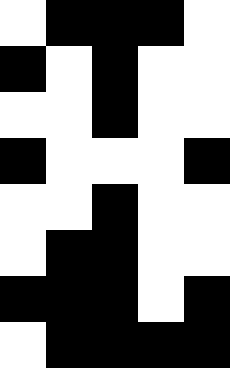[["white", "black", "black", "black", "white"], ["black", "white", "black", "white", "white"], ["white", "white", "black", "white", "white"], ["black", "white", "white", "white", "black"], ["white", "white", "black", "white", "white"], ["white", "black", "black", "white", "white"], ["black", "black", "black", "white", "black"], ["white", "black", "black", "black", "black"]]